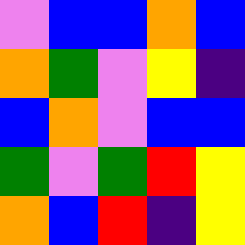[["violet", "blue", "blue", "orange", "blue"], ["orange", "green", "violet", "yellow", "indigo"], ["blue", "orange", "violet", "blue", "blue"], ["green", "violet", "green", "red", "yellow"], ["orange", "blue", "red", "indigo", "yellow"]]